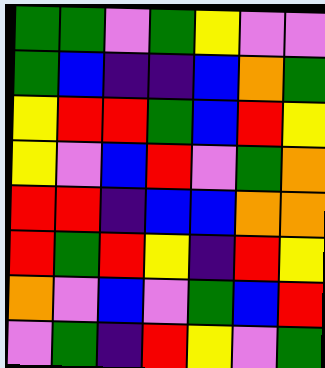[["green", "green", "violet", "green", "yellow", "violet", "violet"], ["green", "blue", "indigo", "indigo", "blue", "orange", "green"], ["yellow", "red", "red", "green", "blue", "red", "yellow"], ["yellow", "violet", "blue", "red", "violet", "green", "orange"], ["red", "red", "indigo", "blue", "blue", "orange", "orange"], ["red", "green", "red", "yellow", "indigo", "red", "yellow"], ["orange", "violet", "blue", "violet", "green", "blue", "red"], ["violet", "green", "indigo", "red", "yellow", "violet", "green"]]